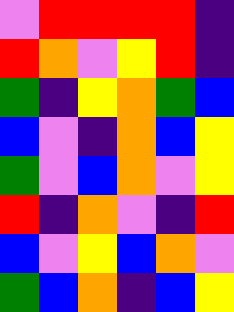[["violet", "red", "red", "red", "red", "indigo"], ["red", "orange", "violet", "yellow", "red", "indigo"], ["green", "indigo", "yellow", "orange", "green", "blue"], ["blue", "violet", "indigo", "orange", "blue", "yellow"], ["green", "violet", "blue", "orange", "violet", "yellow"], ["red", "indigo", "orange", "violet", "indigo", "red"], ["blue", "violet", "yellow", "blue", "orange", "violet"], ["green", "blue", "orange", "indigo", "blue", "yellow"]]